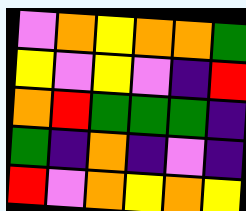[["violet", "orange", "yellow", "orange", "orange", "green"], ["yellow", "violet", "yellow", "violet", "indigo", "red"], ["orange", "red", "green", "green", "green", "indigo"], ["green", "indigo", "orange", "indigo", "violet", "indigo"], ["red", "violet", "orange", "yellow", "orange", "yellow"]]